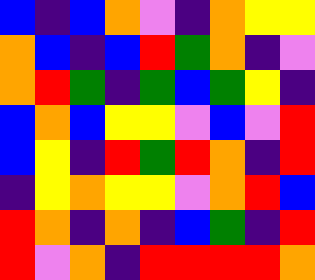[["blue", "indigo", "blue", "orange", "violet", "indigo", "orange", "yellow", "yellow"], ["orange", "blue", "indigo", "blue", "red", "green", "orange", "indigo", "violet"], ["orange", "red", "green", "indigo", "green", "blue", "green", "yellow", "indigo"], ["blue", "orange", "blue", "yellow", "yellow", "violet", "blue", "violet", "red"], ["blue", "yellow", "indigo", "red", "green", "red", "orange", "indigo", "red"], ["indigo", "yellow", "orange", "yellow", "yellow", "violet", "orange", "red", "blue"], ["red", "orange", "indigo", "orange", "indigo", "blue", "green", "indigo", "red"], ["red", "violet", "orange", "indigo", "red", "red", "red", "red", "orange"]]